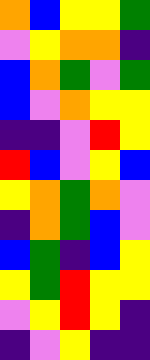[["orange", "blue", "yellow", "yellow", "green"], ["violet", "yellow", "orange", "orange", "indigo"], ["blue", "orange", "green", "violet", "green"], ["blue", "violet", "orange", "yellow", "yellow"], ["indigo", "indigo", "violet", "red", "yellow"], ["red", "blue", "violet", "yellow", "blue"], ["yellow", "orange", "green", "orange", "violet"], ["indigo", "orange", "green", "blue", "violet"], ["blue", "green", "indigo", "blue", "yellow"], ["yellow", "green", "red", "yellow", "yellow"], ["violet", "yellow", "red", "yellow", "indigo"], ["indigo", "violet", "yellow", "indigo", "indigo"]]